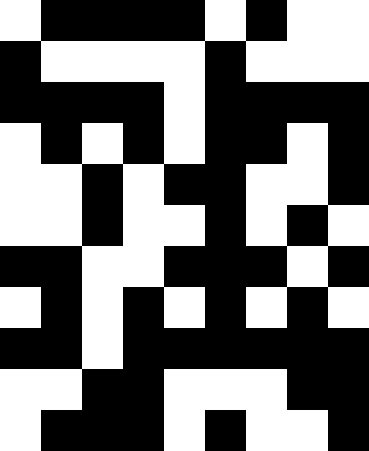[["white", "black", "black", "black", "black", "white", "black", "white", "white"], ["black", "white", "white", "white", "white", "black", "white", "white", "white"], ["black", "black", "black", "black", "white", "black", "black", "black", "black"], ["white", "black", "white", "black", "white", "black", "black", "white", "black"], ["white", "white", "black", "white", "black", "black", "white", "white", "black"], ["white", "white", "black", "white", "white", "black", "white", "black", "white"], ["black", "black", "white", "white", "black", "black", "black", "white", "black"], ["white", "black", "white", "black", "white", "black", "white", "black", "white"], ["black", "black", "white", "black", "black", "black", "black", "black", "black"], ["white", "white", "black", "black", "white", "white", "white", "black", "black"], ["white", "black", "black", "black", "white", "black", "white", "white", "black"]]